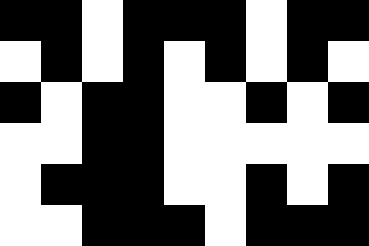[["black", "black", "white", "black", "black", "black", "white", "black", "black"], ["white", "black", "white", "black", "white", "black", "white", "black", "white"], ["black", "white", "black", "black", "white", "white", "black", "white", "black"], ["white", "white", "black", "black", "white", "white", "white", "white", "white"], ["white", "black", "black", "black", "white", "white", "black", "white", "black"], ["white", "white", "black", "black", "black", "white", "black", "black", "black"]]